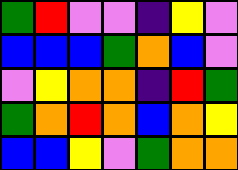[["green", "red", "violet", "violet", "indigo", "yellow", "violet"], ["blue", "blue", "blue", "green", "orange", "blue", "violet"], ["violet", "yellow", "orange", "orange", "indigo", "red", "green"], ["green", "orange", "red", "orange", "blue", "orange", "yellow"], ["blue", "blue", "yellow", "violet", "green", "orange", "orange"]]